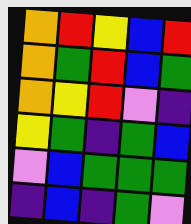[["orange", "red", "yellow", "blue", "red"], ["orange", "green", "red", "blue", "green"], ["orange", "yellow", "red", "violet", "indigo"], ["yellow", "green", "indigo", "green", "blue"], ["violet", "blue", "green", "green", "green"], ["indigo", "blue", "indigo", "green", "violet"]]